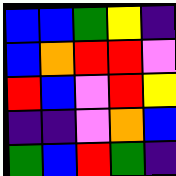[["blue", "blue", "green", "yellow", "indigo"], ["blue", "orange", "red", "red", "violet"], ["red", "blue", "violet", "red", "yellow"], ["indigo", "indigo", "violet", "orange", "blue"], ["green", "blue", "red", "green", "indigo"]]